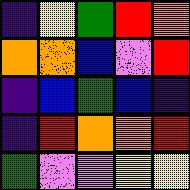[["indigo", "yellow", "green", "red", "orange"], ["orange", "orange", "blue", "violet", "red"], ["indigo", "blue", "green", "blue", "indigo"], ["indigo", "red", "orange", "orange", "red"], ["green", "violet", "violet", "yellow", "yellow"]]